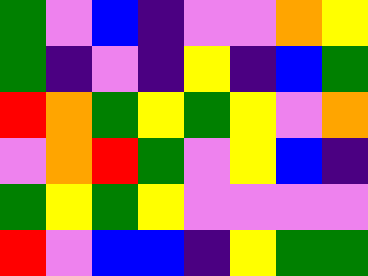[["green", "violet", "blue", "indigo", "violet", "violet", "orange", "yellow"], ["green", "indigo", "violet", "indigo", "yellow", "indigo", "blue", "green"], ["red", "orange", "green", "yellow", "green", "yellow", "violet", "orange"], ["violet", "orange", "red", "green", "violet", "yellow", "blue", "indigo"], ["green", "yellow", "green", "yellow", "violet", "violet", "violet", "violet"], ["red", "violet", "blue", "blue", "indigo", "yellow", "green", "green"]]